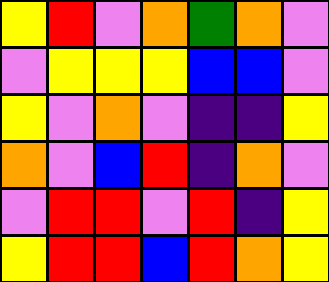[["yellow", "red", "violet", "orange", "green", "orange", "violet"], ["violet", "yellow", "yellow", "yellow", "blue", "blue", "violet"], ["yellow", "violet", "orange", "violet", "indigo", "indigo", "yellow"], ["orange", "violet", "blue", "red", "indigo", "orange", "violet"], ["violet", "red", "red", "violet", "red", "indigo", "yellow"], ["yellow", "red", "red", "blue", "red", "orange", "yellow"]]